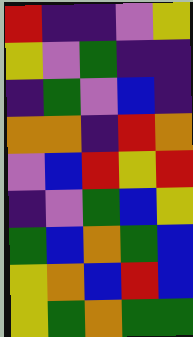[["red", "indigo", "indigo", "violet", "yellow"], ["yellow", "violet", "green", "indigo", "indigo"], ["indigo", "green", "violet", "blue", "indigo"], ["orange", "orange", "indigo", "red", "orange"], ["violet", "blue", "red", "yellow", "red"], ["indigo", "violet", "green", "blue", "yellow"], ["green", "blue", "orange", "green", "blue"], ["yellow", "orange", "blue", "red", "blue"], ["yellow", "green", "orange", "green", "green"]]